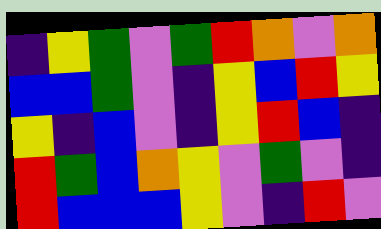[["indigo", "yellow", "green", "violet", "green", "red", "orange", "violet", "orange"], ["blue", "blue", "green", "violet", "indigo", "yellow", "blue", "red", "yellow"], ["yellow", "indigo", "blue", "violet", "indigo", "yellow", "red", "blue", "indigo"], ["red", "green", "blue", "orange", "yellow", "violet", "green", "violet", "indigo"], ["red", "blue", "blue", "blue", "yellow", "violet", "indigo", "red", "violet"]]